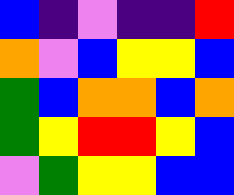[["blue", "indigo", "violet", "indigo", "indigo", "red"], ["orange", "violet", "blue", "yellow", "yellow", "blue"], ["green", "blue", "orange", "orange", "blue", "orange"], ["green", "yellow", "red", "red", "yellow", "blue"], ["violet", "green", "yellow", "yellow", "blue", "blue"]]